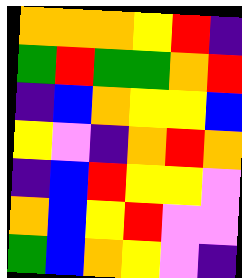[["orange", "orange", "orange", "yellow", "red", "indigo"], ["green", "red", "green", "green", "orange", "red"], ["indigo", "blue", "orange", "yellow", "yellow", "blue"], ["yellow", "violet", "indigo", "orange", "red", "orange"], ["indigo", "blue", "red", "yellow", "yellow", "violet"], ["orange", "blue", "yellow", "red", "violet", "violet"], ["green", "blue", "orange", "yellow", "violet", "indigo"]]